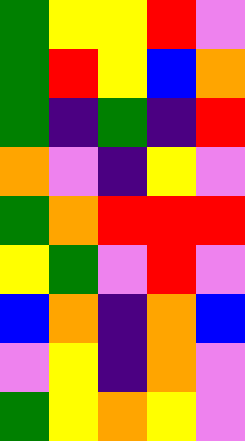[["green", "yellow", "yellow", "red", "violet"], ["green", "red", "yellow", "blue", "orange"], ["green", "indigo", "green", "indigo", "red"], ["orange", "violet", "indigo", "yellow", "violet"], ["green", "orange", "red", "red", "red"], ["yellow", "green", "violet", "red", "violet"], ["blue", "orange", "indigo", "orange", "blue"], ["violet", "yellow", "indigo", "orange", "violet"], ["green", "yellow", "orange", "yellow", "violet"]]